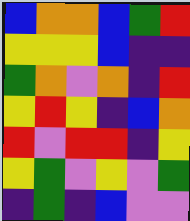[["blue", "orange", "orange", "blue", "green", "red"], ["yellow", "yellow", "yellow", "blue", "indigo", "indigo"], ["green", "orange", "violet", "orange", "indigo", "red"], ["yellow", "red", "yellow", "indigo", "blue", "orange"], ["red", "violet", "red", "red", "indigo", "yellow"], ["yellow", "green", "violet", "yellow", "violet", "green"], ["indigo", "green", "indigo", "blue", "violet", "violet"]]